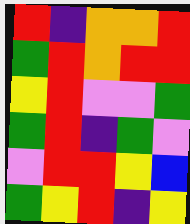[["red", "indigo", "orange", "orange", "red"], ["green", "red", "orange", "red", "red"], ["yellow", "red", "violet", "violet", "green"], ["green", "red", "indigo", "green", "violet"], ["violet", "red", "red", "yellow", "blue"], ["green", "yellow", "red", "indigo", "yellow"]]